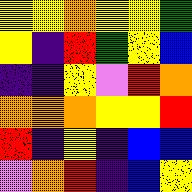[["yellow", "yellow", "orange", "yellow", "yellow", "green"], ["yellow", "indigo", "red", "green", "yellow", "blue"], ["indigo", "indigo", "yellow", "violet", "red", "orange"], ["orange", "orange", "orange", "yellow", "yellow", "red"], ["red", "indigo", "yellow", "indigo", "blue", "blue"], ["violet", "orange", "red", "indigo", "blue", "yellow"]]